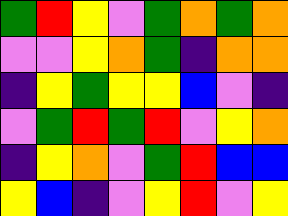[["green", "red", "yellow", "violet", "green", "orange", "green", "orange"], ["violet", "violet", "yellow", "orange", "green", "indigo", "orange", "orange"], ["indigo", "yellow", "green", "yellow", "yellow", "blue", "violet", "indigo"], ["violet", "green", "red", "green", "red", "violet", "yellow", "orange"], ["indigo", "yellow", "orange", "violet", "green", "red", "blue", "blue"], ["yellow", "blue", "indigo", "violet", "yellow", "red", "violet", "yellow"]]